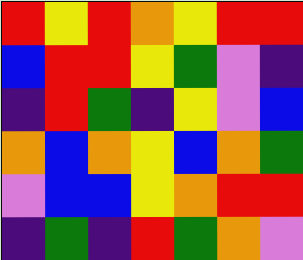[["red", "yellow", "red", "orange", "yellow", "red", "red"], ["blue", "red", "red", "yellow", "green", "violet", "indigo"], ["indigo", "red", "green", "indigo", "yellow", "violet", "blue"], ["orange", "blue", "orange", "yellow", "blue", "orange", "green"], ["violet", "blue", "blue", "yellow", "orange", "red", "red"], ["indigo", "green", "indigo", "red", "green", "orange", "violet"]]